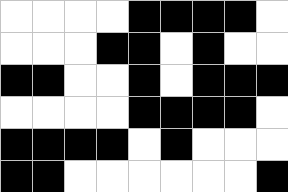[["white", "white", "white", "white", "black", "black", "black", "black", "white"], ["white", "white", "white", "black", "black", "white", "black", "white", "white"], ["black", "black", "white", "white", "black", "white", "black", "black", "black"], ["white", "white", "white", "white", "black", "black", "black", "black", "white"], ["black", "black", "black", "black", "white", "black", "white", "white", "white"], ["black", "black", "white", "white", "white", "white", "white", "white", "black"]]